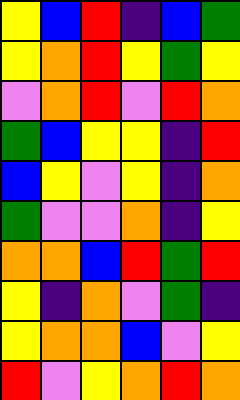[["yellow", "blue", "red", "indigo", "blue", "green"], ["yellow", "orange", "red", "yellow", "green", "yellow"], ["violet", "orange", "red", "violet", "red", "orange"], ["green", "blue", "yellow", "yellow", "indigo", "red"], ["blue", "yellow", "violet", "yellow", "indigo", "orange"], ["green", "violet", "violet", "orange", "indigo", "yellow"], ["orange", "orange", "blue", "red", "green", "red"], ["yellow", "indigo", "orange", "violet", "green", "indigo"], ["yellow", "orange", "orange", "blue", "violet", "yellow"], ["red", "violet", "yellow", "orange", "red", "orange"]]